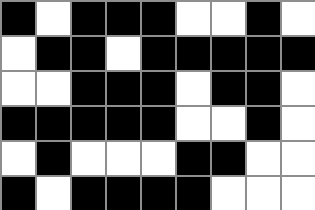[["black", "white", "black", "black", "black", "white", "white", "black", "white"], ["white", "black", "black", "white", "black", "black", "black", "black", "black"], ["white", "white", "black", "black", "black", "white", "black", "black", "white"], ["black", "black", "black", "black", "black", "white", "white", "black", "white"], ["white", "black", "white", "white", "white", "black", "black", "white", "white"], ["black", "white", "black", "black", "black", "black", "white", "white", "white"]]